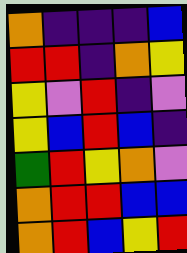[["orange", "indigo", "indigo", "indigo", "blue"], ["red", "red", "indigo", "orange", "yellow"], ["yellow", "violet", "red", "indigo", "violet"], ["yellow", "blue", "red", "blue", "indigo"], ["green", "red", "yellow", "orange", "violet"], ["orange", "red", "red", "blue", "blue"], ["orange", "red", "blue", "yellow", "red"]]